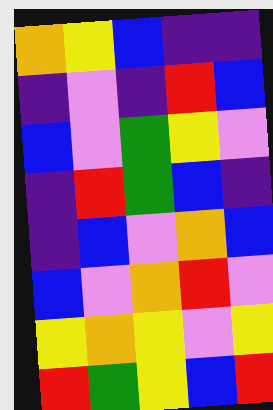[["orange", "yellow", "blue", "indigo", "indigo"], ["indigo", "violet", "indigo", "red", "blue"], ["blue", "violet", "green", "yellow", "violet"], ["indigo", "red", "green", "blue", "indigo"], ["indigo", "blue", "violet", "orange", "blue"], ["blue", "violet", "orange", "red", "violet"], ["yellow", "orange", "yellow", "violet", "yellow"], ["red", "green", "yellow", "blue", "red"]]